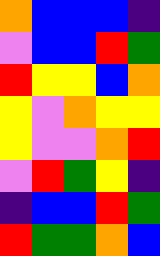[["orange", "blue", "blue", "blue", "indigo"], ["violet", "blue", "blue", "red", "green"], ["red", "yellow", "yellow", "blue", "orange"], ["yellow", "violet", "orange", "yellow", "yellow"], ["yellow", "violet", "violet", "orange", "red"], ["violet", "red", "green", "yellow", "indigo"], ["indigo", "blue", "blue", "red", "green"], ["red", "green", "green", "orange", "blue"]]